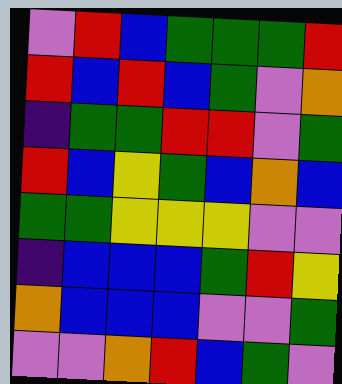[["violet", "red", "blue", "green", "green", "green", "red"], ["red", "blue", "red", "blue", "green", "violet", "orange"], ["indigo", "green", "green", "red", "red", "violet", "green"], ["red", "blue", "yellow", "green", "blue", "orange", "blue"], ["green", "green", "yellow", "yellow", "yellow", "violet", "violet"], ["indigo", "blue", "blue", "blue", "green", "red", "yellow"], ["orange", "blue", "blue", "blue", "violet", "violet", "green"], ["violet", "violet", "orange", "red", "blue", "green", "violet"]]